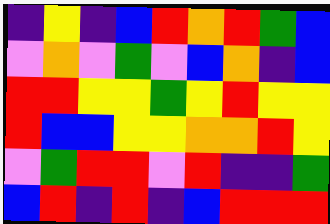[["indigo", "yellow", "indigo", "blue", "red", "orange", "red", "green", "blue"], ["violet", "orange", "violet", "green", "violet", "blue", "orange", "indigo", "blue"], ["red", "red", "yellow", "yellow", "green", "yellow", "red", "yellow", "yellow"], ["red", "blue", "blue", "yellow", "yellow", "orange", "orange", "red", "yellow"], ["violet", "green", "red", "red", "violet", "red", "indigo", "indigo", "green"], ["blue", "red", "indigo", "red", "indigo", "blue", "red", "red", "red"]]